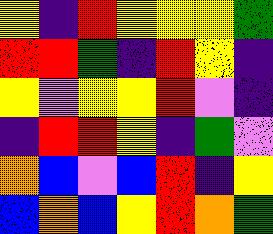[["yellow", "indigo", "red", "yellow", "yellow", "yellow", "green"], ["red", "red", "green", "indigo", "red", "yellow", "indigo"], ["yellow", "violet", "yellow", "yellow", "red", "violet", "indigo"], ["indigo", "red", "red", "yellow", "indigo", "green", "violet"], ["orange", "blue", "violet", "blue", "red", "indigo", "yellow"], ["blue", "orange", "blue", "yellow", "red", "orange", "green"]]